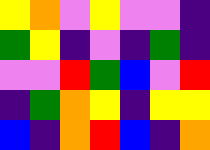[["yellow", "orange", "violet", "yellow", "violet", "violet", "indigo"], ["green", "yellow", "indigo", "violet", "indigo", "green", "indigo"], ["violet", "violet", "red", "green", "blue", "violet", "red"], ["indigo", "green", "orange", "yellow", "indigo", "yellow", "yellow"], ["blue", "indigo", "orange", "red", "blue", "indigo", "orange"]]